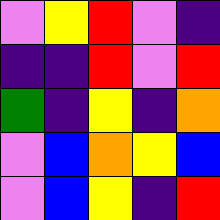[["violet", "yellow", "red", "violet", "indigo"], ["indigo", "indigo", "red", "violet", "red"], ["green", "indigo", "yellow", "indigo", "orange"], ["violet", "blue", "orange", "yellow", "blue"], ["violet", "blue", "yellow", "indigo", "red"]]